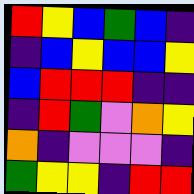[["red", "yellow", "blue", "green", "blue", "indigo"], ["indigo", "blue", "yellow", "blue", "blue", "yellow"], ["blue", "red", "red", "red", "indigo", "indigo"], ["indigo", "red", "green", "violet", "orange", "yellow"], ["orange", "indigo", "violet", "violet", "violet", "indigo"], ["green", "yellow", "yellow", "indigo", "red", "red"]]